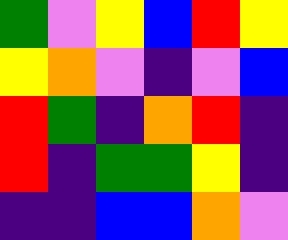[["green", "violet", "yellow", "blue", "red", "yellow"], ["yellow", "orange", "violet", "indigo", "violet", "blue"], ["red", "green", "indigo", "orange", "red", "indigo"], ["red", "indigo", "green", "green", "yellow", "indigo"], ["indigo", "indigo", "blue", "blue", "orange", "violet"]]